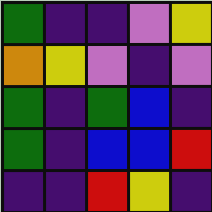[["green", "indigo", "indigo", "violet", "yellow"], ["orange", "yellow", "violet", "indigo", "violet"], ["green", "indigo", "green", "blue", "indigo"], ["green", "indigo", "blue", "blue", "red"], ["indigo", "indigo", "red", "yellow", "indigo"]]